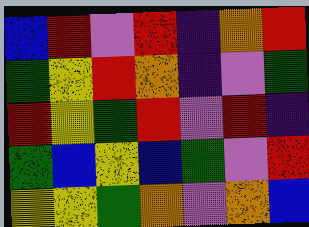[["blue", "red", "violet", "red", "indigo", "orange", "red"], ["green", "yellow", "red", "orange", "indigo", "violet", "green"], ["red", "yellow", "green", "red", "violet", "red", "indigo"], ["green", "blue", "yellow", "blue", "green", "violet", "red"], ["yellow", "yellow", "green", "orange", "violet", "orange", "blue"]]